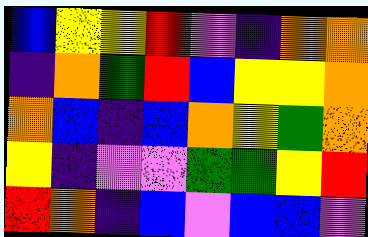[["blue", "yellow", "yellow", "red", "violet", "indigo", "orange", "orange"], ["indigo", "orange", "green", "red", "blue", "yellow", "yellow", "orange"], ["orange", "blue", "indigo", "blue", "orange", "yellow", "green", "orange"], ["yellow", "indigo", "violet", "violet", "green", "green", "yellow", "red"], ["red", "orange", "indigo", "blue", "violet", "blue", "blue", "violet"]]